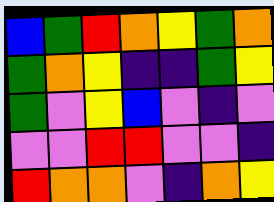[["blue", "green", "red", "orange", "yellow", "green", "orange"], ["green", "orange", "yellow", "indigo", "indigo", "green", "yellow"], ["green", "violet", "yellow", "blue", "violet", "indigo", "violet"], ["violet", "violet", "red", "red", "violet", "violet", "indigo"], ["red", "orange", "orange", "violet", "indigo", "orange", "yellow"]]